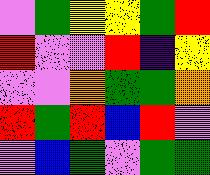[["violet", "green", "yellow", "yellow", "green", "red"], ["red", "violet", "violet", "red", "indigo", "yellow"], ["violet", "violet", "orange", "green", "green", "orange"], ["red", "green", "red", "blue", "red", "violet"], ["violet", "blue", "green", "violet", "green", "green"]]